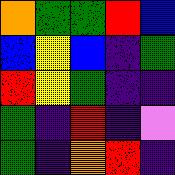[["orange", "green", "green", "red", "blue"], ["blue", "yellow", "blue", "indigo", "green"], ["red", "yellow", "green", "indigo", "indigo"], ["green", "indigo", "red", "indigo", "violet"], ["green", "indigo", "orange", "red", "indigo"]]